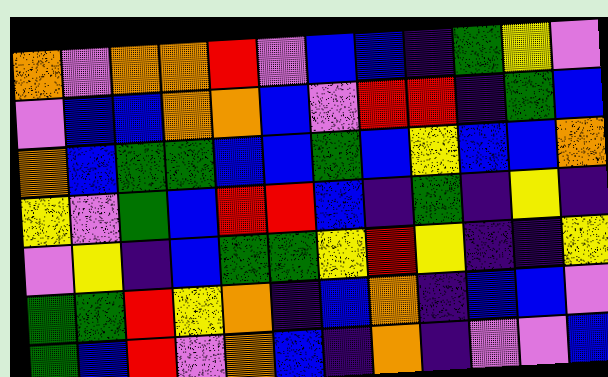[["orange", "violet", "orange", "orange", "red", "violet", "blue", "blue", "indigo", "green", "yellow", "violet"], ["violet", "blue", "blue", "orange", "orange", "blue", "violet", "red", "red", "indigo", "green", "blue"], ["orange", "blue", "green", "green", "blue", "blue", "green", "blue", "yellow", "blue", "blue", "orange"], ["yellow", "violet", "green", "blue", "red", "red", "blue", "indigo", "green", "indigo", "yellow", "indigo"], ["violet", "yellow", "indigo", "blue", "green", "green", "yellow", "red", "yellow", "indigo", "indigo", "yellow"], ["green", "green", "red", "yellow", "orange", "indigo", "blue", "orange", "indigo", "blue", "blue", "violet"], ["green", "blue", "red", "violet", "orange", "blue", "indigo", "orange", "indigo", "violet", "violet", "blue"]]